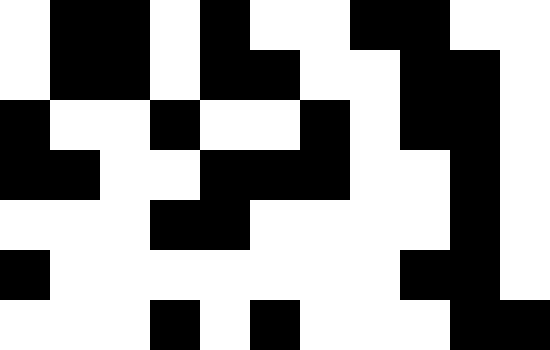[["white", "black", "black", "white", "black", "white", "white", "black", "black", "white", "white"], ["white", "black", "black", "white", "black", "black", "white", "white", "black", "black", "white"], ["black", "white", "white", "black", "white", "white", "black", "white", "black", "black", "white"], ["black", "black", "white", "white", "black", "black", "black", "white", "white", "black", "white"], ["white", "white", "white", "black", "black", "white", "white", "white", "white", "black", "white"], ["black", "white", "white", "white", "white", "white", "white", "white", "black", "black", "white"], ["white", "white", "white", "black", "white", "black", "white", "white", "white", "black", "black"]]